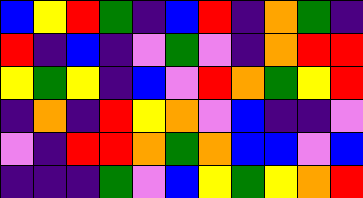[["blue", "yellow", "red", "green", "indigo", "blue", "red", "indigo", "orange", "green", "indigo"], ["red", "indigo", "blue", "indigo", "violet", "green", "violet", "indigo", "orange", "red", "red"], ["yellow", "green", "yellow", "indigo", "blue", "violet", "red", "orange", "green", "yellow", "red"], ["indigo", "orange", "indigo", "red", "yellow", "orange", "violet", "blue", "indigo", "indigo", "violet"], ["violet", "indigo", "red", "red", "orange", "green", "orange", "blue", "blue", "violet", "blue"], ["indigo", "indigo", "indigo", "green", "violet", "blue", "yellow", "green", "yellow", "orange", "red"]]